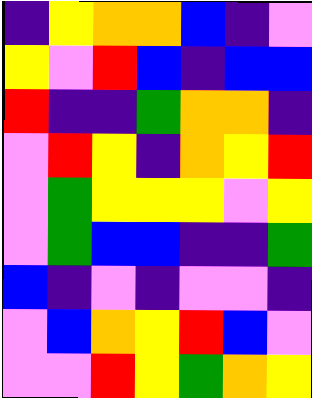[["indigo", "yellow", "orange", "orange", "blue", "indigo", "violet"], ["yellow", "violet", "red", "blue", "indigo", "blue", "blue"], ["red", "indigo", "indigo", "green", "orange", "orange", "indigo"], ["violet", "red", "yellow", "indigo", "orange", "yellow", "red"], ["violet", "green", "yellow", "yellow", "yellow", "violet", "yellow"], ["violet", "green", "blue", "blue", "indigo", "indigo", "green"], ["blue", "indigo", "violet", "indigo", "violet", "violet", "indigo"], ["violet", "blue", "orange", "yellow", "red", "blue", "violet"], ["violet", "violet", "red", "yellow", "green", "orange", "yellow"]]